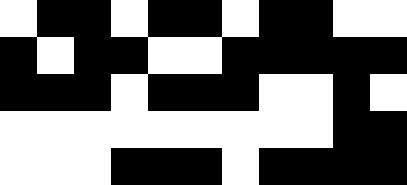[["white", "black", "black", "white", "black", "black", "white", "black", "black", "white", "white"], ["black", "white", "black", "black", "white", "white", "black", "black", "black", "black", "black"], ["black", "black", "black", "white", "black", "black", "black", "white", "white", "black", "white"], ["white", "white", "white", "white", "white", "white", "white", "white", "white", "black", "black"], ["white", "white", "white", "black", "black", "black", "white", "black", "black", "black", "black"]]